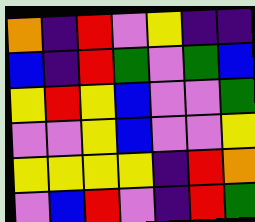[["orange", "indigo", "red", "violet", "yellow", "indigo", "indigo"], ["blue", "indigo", "red", "green", "violet", "green", "blue"], ["yellow", "red", "yellow", "blue", "violet", "violet", "green"], ["violet", "violet", "yellow", "blue", "violet", "violet", "yellow"], ["yellow", "yellow", "yellow", "yellow", "indigo", "red", "orange"], ["violet", "blue", "red", "violet", "indigo", "red", "green"]]